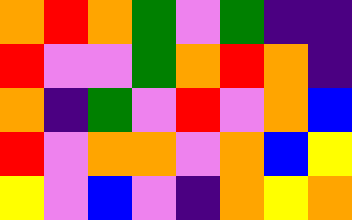[["orange", "red", "orange", "green", "violet", "green", "indigo", "indigo"], ["red", "violet", "violet", "green", "orange", "red", "orange", "indigo"], ["orange", "indigo", "green", "violet", "red", "violet", "orange", "blue"], ["red", "violet", "orange", "orange", "violet", "orange", "blue", "yellow"], ["yellow", "violet", "blue", "violet", "indigo", "orange", "yellow", "orange"]]